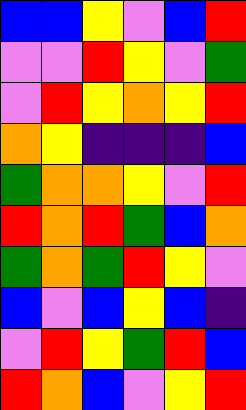[["blue", "blue", "yellow", "violet", "blue", "red"], ["violet", "violet", "red", "yellow", "violet", "green"], ["violet", "red", "yellow", "orange", "yellow", "red"], ["orange", "yellow", "indigo", "indigo", "indigo", "blue"], ["green", "orange", "orange", "yellow", "violet", "red"], ["red", "orange", "red", "green", "blue", "orange"], ["green", "orange", "green", "red", "yellow", "violet"], ["blue", "violet", "blue", "yellow", "blue", "indigo"], ["violet", "red", "yellow", "green", "red", "blue"], ["red", "orange", "blue", "violet", "yellow", "red"]]